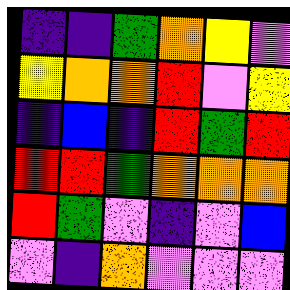[["indigo", "indigo", "green", "orange", "yellow", "violet"], ["yellow", "orange", "orange", "red", "violet", "yellow"], ["indigo", "blue", "indigo", "red", "green", "red"], ["red", "red", "green", "orange", "orange", "orange"], ["red", "green", "violet", "indigo", "violet", "blue"], ["violet", "indigo", "orange", "violet", "violet", "violet"]]